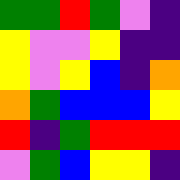[["green", "green", "red", "green", "violet", "indigo"], ["yellow", "violet", "violet", "yellow", "indigo", "indigo"], ["yellow", "violet", "yellow", "blue", "indigo", "orange"], ["orange", "green", "blue", "blue", "blue", "yellow"], ["red", "indigo", "green", "red", "red", "red"], ["violet", "green", "blue", "yellow", "yellow", "indigo"]]